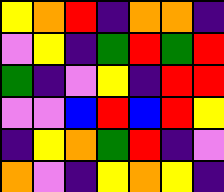[["yellow", "orange", "red", "indigo", "orange", "orange", "indigo"], ["violet", "yellow", "indigo", "green", "red", "green", "red"], ["green", "indigo", "violet", "yellow", "indigo", "red", "red"], ["violet", "violet", "blue", "red", "blue", "red", "yellow"], ["indigo", "yellow", "orange", "green", "red", "indigo", "violet"], ["orange", "violet", "indigo", "yellow", "orange", "yellow", "indigo"]]